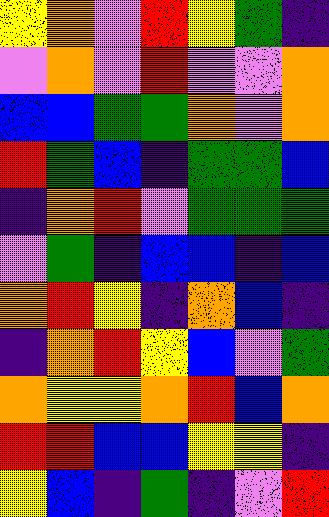[["yellow", "orange", "violet", "red", "yellow", "green", "indigo"], ["violet", "orange", "violet", "red", "violet", "violet", "orange"], ["blue", "blue", "green", "green", "orange", "violet", "orange"], ["red", "green", "blue", "indigo", "green", "green", "blue"], ["indigo", "orange", "red", "violet", "green", "green", "green"], ["violet", "green", "indigo", "blue", "blue", "indigo", "blue"], ["orange", "red", "yellow", "indigo", "orange", "blue", "indigo"], ["indigo", "orange", "red", "yellow", "blue", "violet", "green"], ["orange", "yellow", "yellow", "orange", "red", "blue", "orange"], ["red", "red", "blue", "blue", "yellow", "yellow", "indigo"], ["yellow", "blue", "indigo", "green", "indigo", "violet", "red"]]